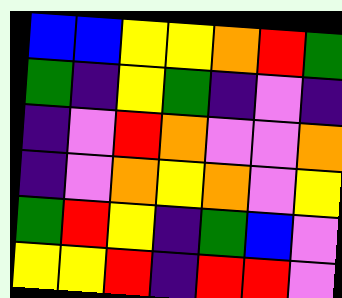[["blue", "blue", "yellow", "yellow", "orange", "red", "green"], ["green", "indigo", "yellow", "green", "indigo", "violet", "indigo"], ["indigo", "violet", "red", "orange", "violet", "violet", "orange"], ["indigo", "violet", "orange", "yellow", "orange", "violet", "yellow"], ["green", "red", "yellow", "indigo", "green", "blue", "violet"], ["yellow", "yellow", "red", "indigo", "red", "red", "violet"]]